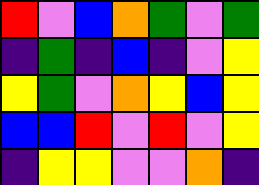[["red", "violet", "blue", "orange", "green", "violet", "green"], ["indigo", "green", "indigo", "blue", "indigo", "violet", "yellow"], ["yellow", "green", "violet", "orange", "yellow", "blue", "yellow"], ["blue", "blue", "red", "violet", "red", "violet", "yellow"], ["indigo", "yellow", "yellow", "violet", "violet", "orange", "indigo"]]